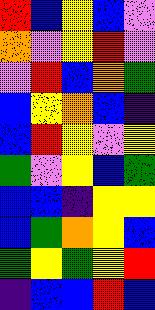[["red", "blue", "yellow", "blue", "violet"], ["orange", "violet", "yellow", "red", "violet"], ["violet", "red", "blue", "orange", "green"], ["blue", "yellow", "orange", "blue", "indigo"], ["blue", "red", "yellow", "violet", "yellow"], ["green", "violet", "yellow", "blue", "green"], ["blue", "blue", "indigo", "yellow", "yellow"], ["blue", "green", "orange", "yellow", "blue"], ["green", "yellow", "green", "yellow", "red"], ["indigo", "blue", "blue", "red", "blue"]]